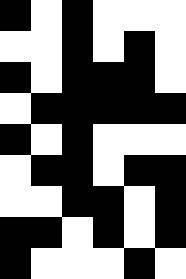[["black", "white", "black", "white", "white", "white"], ["white", "white", "black", "white", "black", "white"], ["black", "white", "black", "black", "black", "white"], ["white", "black", "black", "black", "black", "black"], ["black", "white", "black", "white", "white", "white"], ["white", "black", "black", "white", "black", "black"], ["white", "white", "black", "black", "white", "black"], ["black", "black", "white", "black", "white", "black"], ["black", "white", "white", "white", "black", "white"]]